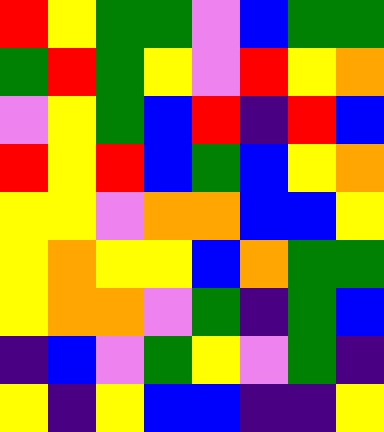[["red", "yellow", "green", "green", "violet", "blue", "green", "green"], ["green", "red", "green", "yellow", "violet", "red", "yellow", "orange"], ["violet", "yellow", "green", "blue", "red", "indigo", "red", "blue"], ["red", "yellow", "red", "blue", "green", "blue", "yellow", "orange"], ["yellow", "yellow", "violet", "orange", "orange", "blue", "blue", "yellow"], ["yellow", "orange", "yellow", "yellow", "blue", "orange", "green", "green"], ["yellow", "orange", "orange", "violet", "green", "indigo", "green", "blue"], ["indigo", "blue", "violet", "green", "yellow", "violet", "green", "indigo"], ["yellow", "indigo", "yellow", "blue", "blue", "indigo", "indigo", "yellow"]]